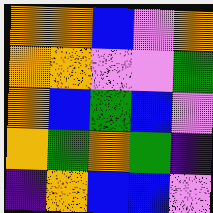[["orange", "orange", "blue", "violet", "orange"], ["orange", "orange", "violet", "violet", "green"], ["orange", "blue", "green", "blue", "violet"], ["orange", "green", "orange", "green", "indigo"], ["indigo", "orange", "blue", "blue", "violet"]]